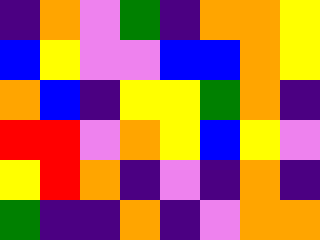[["indigo", "orange", "violet", "green", "indigo", "orange", "orange", "yellow"], ["blue", "yellow", "violet", "violet", "blue", "blue", "orange", "yellow"], ["orange", "blue", "indigo", "yellow", "yellow", "green", "orange", "indigo"], ["red", "red", "violet", "orange", "yellow", "blue", "yellow", "violet"], ["yellow", "red", "orange", "indigo", "violet", "indigo", "orange", "indigo"], ["green", "indigo", "indigo", "orange", "indigo", "violet", "orange", "orange"]]